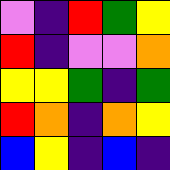[["violet", "indigo", "red", "green", "yellow"], ["red", "indigo", "violet", "violet", "orange"], ["yellow", "yellow", "green", "indigo", "green"], ["red", "orange", "indigo", "orange", "yellow"], ["blue", "yellow", "indigo", "blue", "indigo"]]